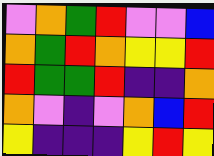[["violet", "orange", "green", "red", "violet", "violet", "blue"], ["orange", "green", "red", "orange", "yellow", "yellow", "red"], ["red", "green", "green", "red", "indigo", "indigo", "orange"], ["orange", "violet", "indigo", "violet", "orange", "blue", "red"], ["yellow", "indigo", "indigo", "indigo", "yellow", "red", "yellow"]]